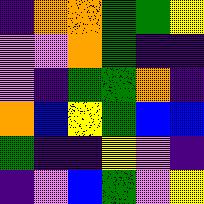[["indigo", "orange", "orange", "green", "green", "yellow"], ["violet", "violet", "orange", "green", "indigo", "indigo"], ["violet", "indigo", "green", "green", "orange", "indigo"], ["orange", "blue", "yellow", "green", "blue", "blue"], ["green", "indigo", "indigo", "yellow", "violet", "indigo"], ["indigo", "violet", "blue", "green", "violet", "yellow"]]